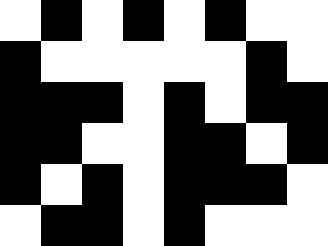[["white", "black", "white", "black", "white", "black", "white", "white"], ["black", "white", "white", "white", "white", "white", "black", "white"], ["black", "black", "black", "white", "black", "white", "black", "black"], ["black", "black", "white", "white", "black", "black", "white", "black"], ["black", "white", "black", "white", "black", "black", "black", "white"], ["white", "black", "black", "white", "black", "white", "white", "white"]]